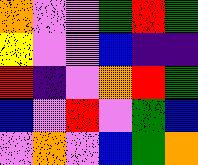[["orange", "violet", "violet", "green", "red", "green"], ["yellow", "violet", "violet", "blue", "indigo", "indigo"], ["red", "indigo", "violet", "orange", "red", "green"], ["blue", "violet", "red", "violet", "green", "blue"], ["violet", "orange", "violet", "blue", "green", "orange"]]